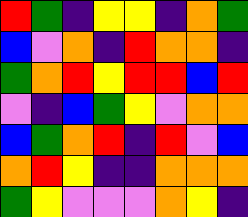[["red", "green", "indigo", "yellow", "yellow", "indigo", "orange", "green"], ["blue", "violet", "orange", "indigo", "red", "orange", "orange", "indigo"], ["green", "orange", "red", "yellow", "red", "red", "blue", "red"], ["violet", "indigo", "blue", "green", "yellow", "violet", "orange", "orange"], ["blue", "green", "orange", "red", "indigo", "red", "violet", "blue"], ["orange", "red", "yellow", "indigo", "indigo", "orange", "orange", "orange"], ["green", "yellow", "violet", "violet", "violet", "orange", "yellow", "indigo"]]